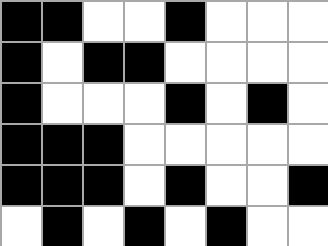[["black", "black", "white", "white", "black", "white", "white", "white"], ["black", "white", "black", "black", "white", "white", "white", "white"], ["black", "white", "white", "white", "black", "white", "black", "white"], ["black", "black", "black", "white", "white", "white", "white", "white"], ["black", "black", "black", "white", "black", "white", "white", "black"], ["white", "black", "white", "black", "white", "black", "white", "white"]]